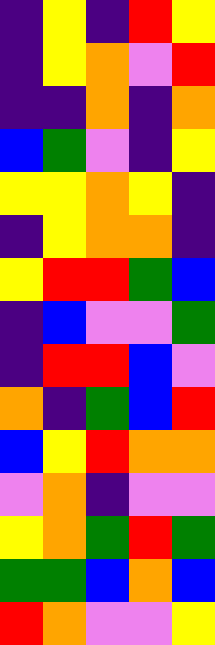[["indigo", "yellow", "indigo", "red", "yellow"], ["indigo", "yellow", "orange", "violet", "red"], ["indigo", "indigo", "orange", "indigo", "orange"], ["blue", "green", "violet", "indigo", "yellow"], ["yellow", "yellow", "orange", "yellow", "indigo"], ["indigo", "yellow", "orange", "orange", "indigo"], ["yellow", "red", "red", "green", "blue"], ["indigo", "blue", "violet", "violet", "green"], ["indigo", "red", "red", "blue", "violet"], ["orange", "indigo", "green", "blue", "red"], ["blue", "yellow", "red", "orange", "orange"], ["violet", "orange", "indigo", "violet", "violet"], ["yellow", "orange", "green", "red", "green"], ["green", "green", "blue", "orange", "blue"], ["red", "orange", "violet", "violet", "yellow"]]